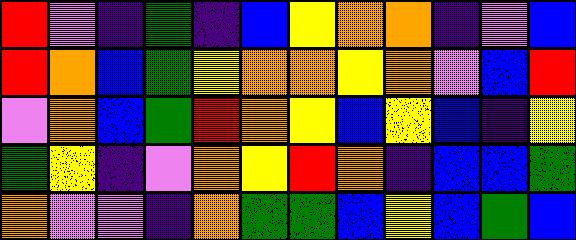[["red", "violet", "indigo", "green", "indigo", "blue", "yellow", "orange", "orange", "indigo", "violet", "blue"], ["red", "orange", "blue", "green", "yellow", "orange", "orange", "yellow", "orange", "violet", "blue", "red"], ["violet", "orange", "blue", "green", "red", "orange", "yellow", "blue", "yellow", "blue", "indigo", "yellow"], ["green", "yellow", "indigo", "violet", "orange", "yellow", "red", "orange", "indigo", "blue", "blue", "green"], ["orange", "violet", "violet", "indigo", "orange", "green", "green", "blue", "yellow", "blue", "green", "blue"]]